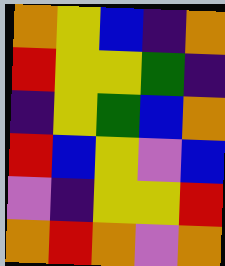[["orange", "yellow", "blue", "indigo", "orange"], ["red", "yellow", "yellow", "green", "indigo"], ["indigo", "yellow", "green", "blue", "orange"], ["red", "blue", "yellow", "violet", "blue"], ["violet", "indigo", "yellow", "yellow", "red"], ["orange", "red", "orange", "violet", "orange"]]